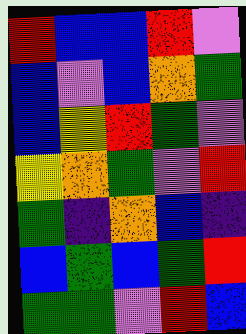[["red", "blue", "blue", "red", "violet"], ["blue", "violet", "blue", "orange", "green"], ["blue", "yellow", "red", "green", "violet"], ["yellow", "orange", "green", "violet", "red"], ["green", "indigo", "orange", "blue", "indigo"], ["blue", "green", "blue", "green", "red"], ["green", "green", "violet", "red", "blue"]]